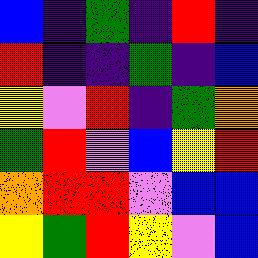[["blue", "indigo", "green", "indigo", "red", "indigo"], ["red", "indigo", "indigo", "green", "indigo", "blue"], ["yellow", "violet", "red", "indigo", "green", "orange"], ["green", "red", "violet", "blue", "yellow", "red"], ["orange", "red", "red", "violet", "blue", "blue"], ["yellow", "green", "red", "yellow", "violet", "blue"]]